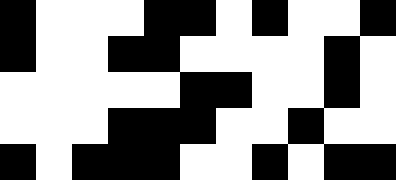[["black", "white", "white", "white", "black", "black", "white", "black", "white", "white", "black"], ["black", "white", "white", "black", "black", "white", "white", "white", "white", "black", "white"], ["white", "white", "white", "white", "white", "black", "black", "white", "white", "black", "white"], ["white", "white", "white", "black", "black", "black", "white", "white", "black", "white", "white"], ["black", "white", "black", "black", "black", "white", "white", "black", "white", "black", "black"]]